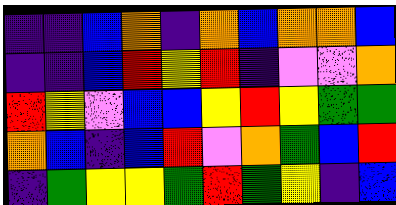[["indigo", "indigo", "blue", "orange", "indigo", "orange", "blue", "orange", "orange", "blue"], ["indigo", "indigo", "blue", "red", "yellow", "red", "indigo", "violet", "violet", "orange"], ["red", "yellow", "violet", "blue", "blue", "yellow", "red", "yellow", "green", "green"], ["orange", "blue", "indigo", "blue", "red", "violet", "orange", "green", "blue", "red"], ["indigo", "green", "yellow", "yellow", "green", "red", "green", "yellow", "indigo", "blue"]]